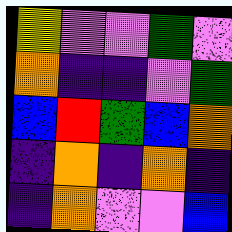[["yellow", "violet", "violet", "green", "violet"], ["orange", "indigo", "indigo", "violet", "green"], ["blue", "red", "green", "blue", "orange"], ["indigo", "orange", "indigo", "orange", "indigo"], ["indigo", "orange", "violet", "violet", "blue"]]